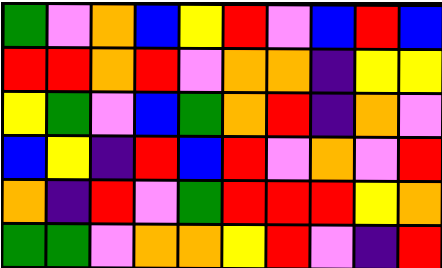[["green", "violet", "orange", "blue", "yellow", "red", "violet", "blue", "red", "blue"], ["red", "red", "orange", "red", "violet", "orange", "orange", "indigo", "yellow", "yellow"], ["yellow", "green", "violet", "blue", "green", "orange", "red", "indigo", "orange", "violet"], ["blue", "yellow", "indigo", "red", "blue", "red", "violet", "orange", "violet", "red"], ["orange", "indigo", "red", "violet", "green", "red", "red", "red", "yellow", "orange"], ["green", "green", "violet", "orange", "orange", "yellow", "red", "violet", "indigo", "red"]]